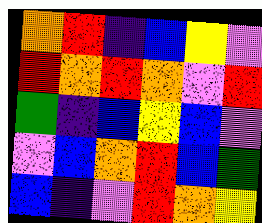[["orange", "red", "indigo", "blue", "yellow", "violet"], ["red", "orange", "red", "orange", "violet", "red"], ["green", "indigo", "blue", "yellow", "blue", "violet"], ["violet", "blue", "orange", "red", "blue", "green"], ["blue", "indigo", "violet", "red", "orange", "yellow"]]